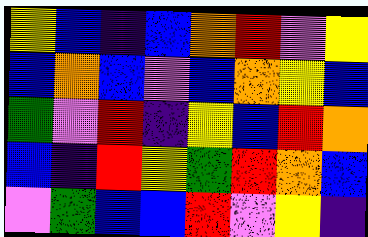[["yellow", "blue", "indigo", "blue", "orange", "red", "violet", "yellow"], ["blue", "orange", "blue", "violet", "blue", "orange", "yellow", "blue"], ["green", "violet", "red", "indigo", "yellow", "blue", "red", "orange"], ["blue", "indigo", "red", "yellow", "green", "red", "orange", "blue"], ["violet", "green", "blue", "blue", "red", "violet", "yellow", "indigo"]]